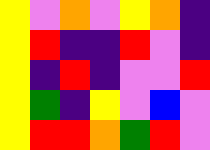[["yellow", "violet", "orange", "violet", "yellow", "orange", "indigo"], ["yellow", "red", "indigo", "indigo", "red", "violet", "indigo"], ["yellow", "indigo", "red", "indigo", "violet", "violet", "red"], ["yellow", "green", "indigo", "yellow", "violet", "blue", "violet"], ["yellow", "red", "red", "orange", "green", "red", "violet"]]